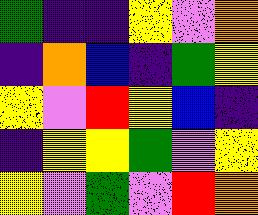[["green", "indigo", "indigo", "yellow", "violet", "orange"], ["indigo", "orange", "blue", "indigo", "green", "yellow"], ["yellow", "violet", "red", "yellow", "blue", "indigo"], ["indigo", "yellow", "yellow", "green", "violet", "yellow"], ["yellow", "violet", "green", "violet", "red", "orange"]]